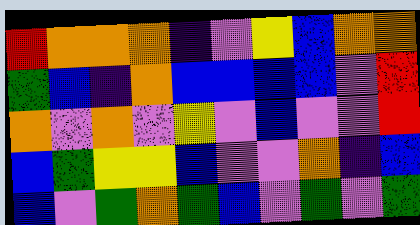[["red", "orange", "orange", "orange", "indigo", "violet", "yellow", "blue", "orange", "orange"], ["green", "blue", "indigo", "orange", "blue", "blue", "blue", "blue", "violet", "red"], ["orange", "violet", "orange", "violet", "yellow", "violet", "blue", "violet", "violet", "red"], ["blue", "green", "yellow", "yellow", "blue", "violet", "violet", "orange", "indigo", "blue"], ["blue", "violet", "green", "orange", "green", "blue", "violet", "green", "violet", "green"]]